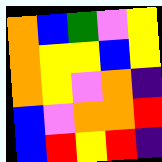[["orange", "blue", "green", "violet", "yellow"], ["orange", "yellow", "yellow", "blue", "yellow"], ["orange", "yellow", "violet", "orange", "indigo"], ["blue", "violet", "orange", "orange", "red"], ["blue", "red", "yellow", "red", "indigo"]]